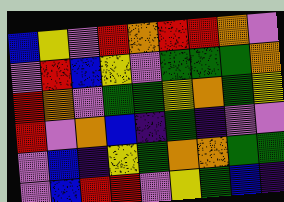[["blue", "yellow", "violet", "red", "orange", "red", "red", "orange", "violet"], ["violet", "red", "blue", "yellow", "violet", "green", "green", "green", "orange"], ["red", "orange", "violet", "green", "green", "yellow", "orange", "green", "yellow"], ["red", "violet", "orange", "blue", "indigo", "green", "indigo", "violet", "violet"], ["violet", "blue", "indigo", "yellow", "green", "orange", "orange", "green", "green"], ["violet", "blue", "red", "red", "violet", "yellow", "green", "blue", "indigo"]]